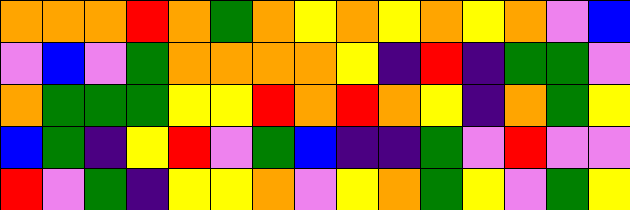[["orange", "orange", "orange", "red", "orange", "green", "orange", "yellow", "orange", "yellow", "orange", "yellow", "orange", "violet", "blue"], ["violet", "blue", "violet", "green", "orange", "orange", "orange", "orange", "yellow", "indigo", "red", "indigo", "green", "green", "violet"], ["orange", "green", "green", "green", "yellow", "yellow", "red", "orange", "red", "orange", "yellow", "indigo", "orange", "green", "yellow"], ["blue", "green", "indigo", "yellow", "red", "violet", "green", "blue", "indigo", "indigo", "green", "violet", "red", "violet", "violet"], ["red", "violet", "green", "indigo", "yellow", "yellow", "orange", "violet", "yellow", "orange", "green", "yellow", "violet", "green", "yellow"]]